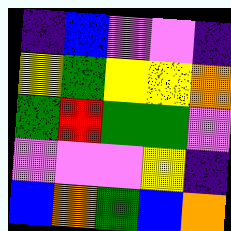[["indigo", "blue", "violet", "violet", "indigo"], ["yellow", "green", "yellow", "yellow", "orange"], ["green", "red", "green", "green", "violet"], ["violet", "violet", "violet", "yellow", "indigo"], ["blue", "orange", "green", "blue", "orange"]]